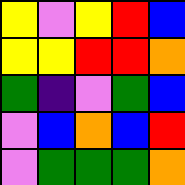[["yellow", "violet", "yellow", "red", "blue"], ["yellow", "yellow", "red", "red", "orange"], ["green", "indigo", "violet", "green", "blue"], ["violet", "blue", "orange", "blue", "red"], ["violet", "green", "green", "green", "orange"]]